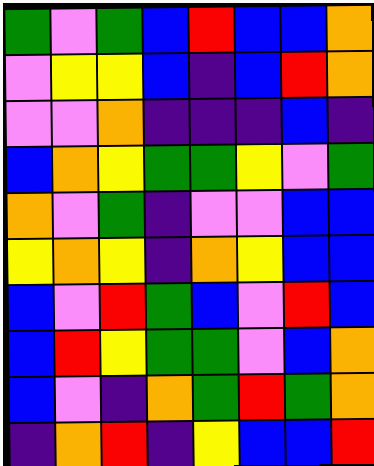[["green", "violet", "green", "blue", "red", "blue", "blue", "orange"], ["violet", "yellow", "yellow", "blue", "indigo", "blue", "red", "orange"], ["violet", "violet", "orange", "indigo", "indigo", "indigo", "blue", "indigo"], ["blue", "orange", "yellow", "green", "green", "yellow", "violet", "green"], ["orange", "violet", "green", "indigo", "violet", "violet", "blue", "blue"], ["yellow", "orange", "yellow", "indigo", "orange", "yellow", "blue", "blue"], ["blue", "violet", "red", "green", "blue", "violet", "red", "blue"], ["blue", "red", "yellow", "green", "green", "violet", "blue", "orange"], ["blue", "violet", "indigo", "orange", "green", "red", "green", "orange"], ["indigo", "orange", "red", "indigo", "yellow", "blue", "blue", "red"]]